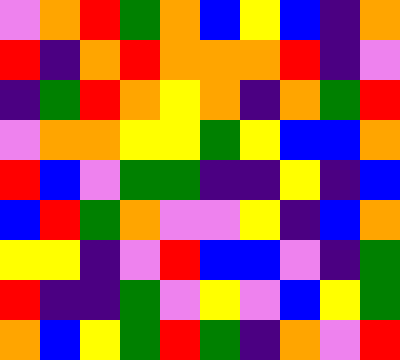[["violet", "orange", "red", "green", "orange", "blue", "yellow", "blue", "indigo", "orange"], ["red", "indigo", "orange", "red", "orange", "orange", "orange", "red", "indigo", "violet"], ["indigo", "green", "red", "orange", "yellow", "orange", "indigo", "orange", "green", "red"], ["violet", "orange", "orange", "yellow", "yellow", "green", "yellow", "blue", "blue", "orange"], ["red", "blue", "violet", "green", "green", "indigo", "indigo", "yellow", "indigo", "blue"], ["blue", "red", "green", "orange", "violet", "violet", "yellow", "indigo", "blue", "orange"], ["yellow", "yellow", "indigo", "violet", "red", "blue", "blue", "violet", "indigo", "green"], ["red", "indigo", "indigo", "green", "violet", "yellow", "violet", "blue", "yellow", "green"], ["orange", "blue", "yellow", "green", "red", "green", "indigo", "orange", "violet", "red"]]